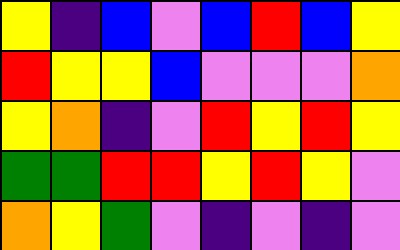[["yellow", "indigo", "blue", "violet", "blue", "red", "blue", "yellow"], ["red", "yellow", "yellow", "blue", "violet", "violet", "violet", "orange"], ["yellow", "orange", "indigo", "violet", "red", "yellow", "red", "yellow"], ["green", "green", "red", "red", "yellow", "red", "yellow", "violet"], ["orange", "yellow", "green", "violet", "indigo", "violet", "indigo", "violet"]]